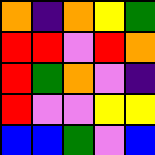[["orange", "indigo", "orange", "yellow", "green"], ["red", "red", "violet", "red", "orange"], ["red", "green", "orange", "violet", "indigo"], ["red", "violet", "violet", "yellow", "yellow"], ["blue", "blue", "green", "violet", "blue"]]